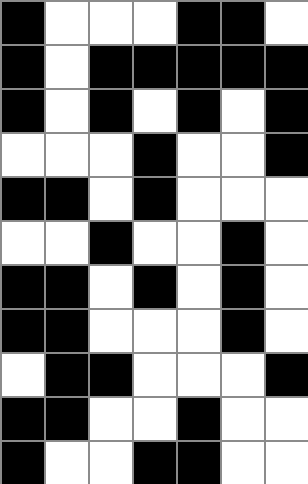[["black", "white", "white", "white", "black", "black", "white"], ["black", "white", "black", "black", "black", "black", "black"], ["black", "white", "black", "white", "black", "white", "black"], ["white", "white", "white", "black", "white", "white", "black"], ["black", "black", "white", "black", "white", "white", "white"], ["white", "white", "black", "white", "white", "black", "white"], ["black", "black", "white", "black", "white", "black", "white"], ["black", "black", "white", "white", "white", "black", "white"], ["white", "black", "black", "white", "white", "white", "black"], ["black", "black", "white", "white", "black", "white", "white"], ["black", "white", "white", "black", "black", "white", "white"]]